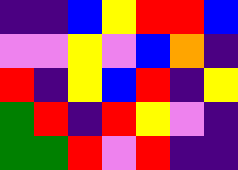[["indigo", "indigo", "blue", "yellow", "red", "red", "blue"], ["violet", "violet", "yellow", "violet", "blue", "orange", "indigo"], ["red", "indigo", "yellow", "blue", "red", "indigo", "yellow"], ["green", "red", "indigo", "red", "yellow", "violet", "indigo"], ["green", "green", "red", "violet", "red", "indigo", "indigo"]]